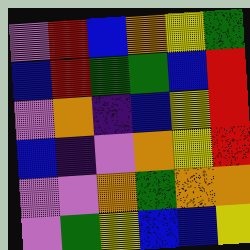[["violet", "red", "blue", "orange", "yellow", "green"], ["blue", "red", "green", "green", "blue", "red"], ["violet", "orange", "indigo", "blue", "yellow", "red"], ["blue", "indigo", "violet", "orange", "yellow", "red"], ["violet", "violet", "orange", "green", "orange", "orange"], ["violet", "green", "yellow", "blue", "blue", "yellow"]]